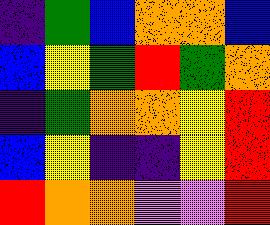[["indigo", "green", "blue", "orange", "orange", "blue"], ["blue", "yellow", "green", "red", "green", "orange"], ["indigo", "green", "orange", "orange", "yellow", "red"], ["blue", "yellow", "indigo", "indigo", "yellow", "red"], ["red", "orange", "orange", "violet", "violet", "red"]]